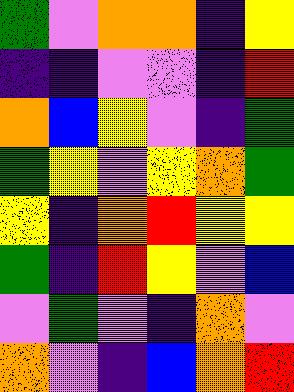[["green", "violet", "orange", "orange", "indigo", "yellow"], ["indigo", "indigo", "violet", "violet", "indigo", "red"], ["orange", "blue", "yellow", "violet", "indigo", "green"], ["green", "yellow", "violet", "yellow", "orange", "green"], ["yellow", "indigo", "orange", "red", "yellow", "yellow"], ["green", "indigo", "red", "yellow", "violet", "blue"], ["violet", "green", "violet", "indigo", "orange", "violet"], ["orange", "violet", "indigo", "blue", "orange", "red"]]